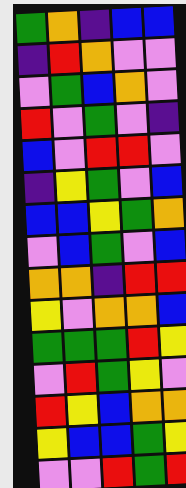[["green", "orange", "indigo", "blue", "blue"], ["indigo", "red", "orange", "violet", "violet"], ["violet", "green", "blue", "orange", "violet"], ["red", "violet", "green", "violet", "indigo"], ["blue", "violet", "red", "red", "violet"], ["indigo", "yellow", "green", "violet", "blue"], ["blue", "blue", "yellow", "green", "orange"], ["violet", "blue", "green", "violet", "blue"], ["orange", "orange", "indigo", "red", "red"], ["yellow", "violet", "orange", "orange", "blue"], ["green", "green", "green", "red", "yellow"], ["violet", "red", "green", "yellow", "violet"], ["red", "yellow", "blue", "orange", "orange"], ["yellow", "blue", "blue", "green", "yellow"], ["violet", "violet", "red", "green", "red"]]